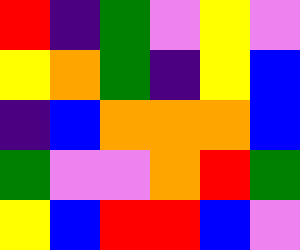[["red", "indigo", "green", "violet", "yellow", "violet"], ["yellow", "orange", "green", "indigo", "yellow", "blue"], ["indigo", "blue", "orange", "orange", "orange", "blue"], ["green", "violet", "violet", "orange", "red", "green"], ["yellow", "blue", "red", "red", "blue", "violet"]]